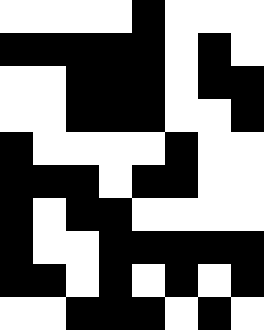[["white", "white", "white", "white", "black", "white", "white", "white"], ["black", "black", "black", "black", "black", "white", "black", "white"], ["white", "white", "black", "black", "black", "white", "black", "black"], ["white", "white", "black", "black", "black", "white", "white", "black"], ["black", "white", "white", "white", "white", "black", "white", "white"], ["black", "black", "black", "white", "black", "black", "white", "white"], ["black", "white", "black", "black", "white", "white", "white", "white"], ["black", "white", "white", "black", "black", "black", "black", "black"], ["black", "black", "white", "black", "white", "black", "white", "black"], ["white", "white", "black", "black", "black", "white", "black", "white"]]